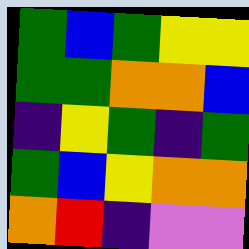[["green", "blue", "green", "yellow", "yellow"], ["green", "green", "orange", "orange", "blue"], ["indigo", "yellow", "green", "indigo", "green"], ["green", "blue", "yellow", "orange", "orange"], ["orange", "red", "indigo", "violet", "violet"]]